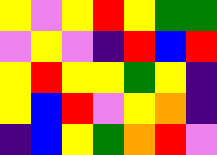[["yellow", "violet", "yellow", "red", "yellow", "green", "green"], ["violet", "yellow", "violet", "indigo", "red", "blue", "red"], ["yellow", "red", "yellow", "yellow", "green", "yellow", "indigo"], ["yellow", "blue", "red", "violet", "yellow", "orange", "indigo"], ["indigo", "blue", "yellow", "green", "orange", "red", "violet"]]